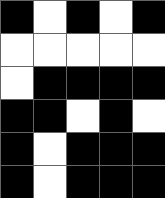[["black", "white", "black", "white", "black"], ["white", "white", "white", "white", "white"], ["white", "black", "black", "black", "black"], ["black", "black", "white", "black", "white"], ["black", "white", "black", "black", "black"], ["black", "white", "black", "black", "black"]]